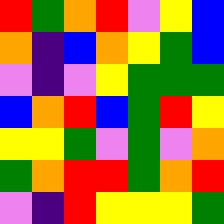[["red", "green", "orange", "red", "violet", "yellow", "blue"], ["orange", "indigo", "blue", "orange", "yellow", "green", "blue"], ["violet", "indigo", "violet", "yellow", "green", "green", "green"], ["blue", "orange", "red", "blue", "green", "red", "yellow"], ["yellow", "yellow", "green", "violet", "green", "violet", "orange"], ["green", "orange", "red", "red", "green", "orange", "red"], ["violet", "indigo", "red", "yellow", "yellow", "yellow", "green"]]